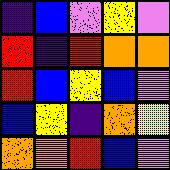[["indigo", "blue", "violet", "yellow", "violet"], ["red", "indigo", "red", "orange", "orange"], ["red", "blue", "yellow", "blue", "violet"], ["blue", "yellow", "indigo", "orange", "yellow"], ["orange", "orange", "red", "blue", "violet"]]